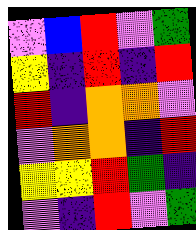[["violet", "blue", "red", "violet", "green"], ["yellow", "indigo", "red", "indigo", "red"], ["red", "indigo", "orange", "orange", "violet"], ["violet", "orange", "orange", "indigo", "red"], ["yellow", "yellow", "red", "green", "indigo"], ["violet", "indigo", "red", "violet", "green"]]